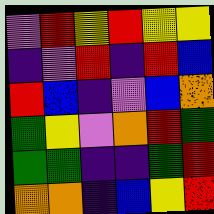[["violet", "red", "yellow", "red", "yellow", "yellow"], ["indigo", "violet", "red", "indigo", "red", "blue"], ["red", "blue", "indigo", "violet", "blue", "orange"], ["green", "yellow", "violet", "orange", "red", "green"], ["green", "green", "indigo", "indigo", "green", "red"], ["orange", "orange", "indigo", "blue", "yellow", "red"]]